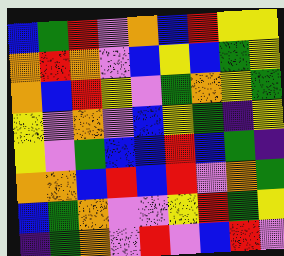[["blue", "green", "red", "violet", "orange", "blue", "red", "yellow", "yellow"], ["orange", "red", "orange", "violet", "blue", "yellow", "blue", "green", "yellow"], ["orange", "blue", "red", "yellow", "violet", "green", "orange", "yellow", "green"], ["yellow", "violet", "orange", "violet", "blue", "yellow", "green", "indigo", "yellow"], ["yellow", "violet", "green", "blue", "blue", "red", "blue", "green", "indigo"], ["orange", "orange", "blue", "red", "blue", "red", "violet", "orange", "green"], ["blue", "green", "orange", "violet", "violet", "yellow", "red", "green", "yellow"], ["indigo", "green", "orange", "violet", "red", "violet", "blue", "red", "violet"]]